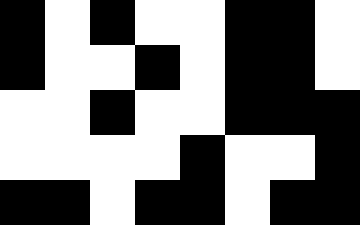[["black", "white", "black", "white", "white", "black", "black", "white"], ["black", "white", "white", "black", "white", "black", "black", "white"], ["white", "white", "black", "white", "white", "black", "black", "black"], ["white", "white", "white", "white", "black", "white", "white", "black"], ["black", "black", "white", "black", "black", "white", "black", "black"]]